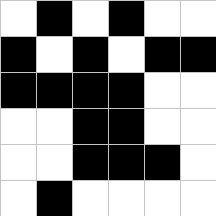[["white", "black", "white", "black", "white", "white"], ["black", "white", "black", "white", "black", "black"], ["black", "black", "black", "black", "white", "white"], ["white", "white", "black", "black", "white", "white"], ["white", "white", "black", "black", "black", "white"], ["white", "black", "white", "white", "white", "white"]]